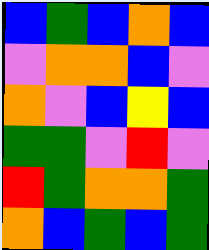[["blue", "green", "blue", "orange", "blue"], ["violet", "orange", "orange", "blue", "violet"], ["orange", "violet", "blue", "yellow", "blue"], ["green", "green", "violet", "red", "violet"], ["red", "green", "orange", "orange", "green"], ["orange", "blue", "green", "blue", "green"]]